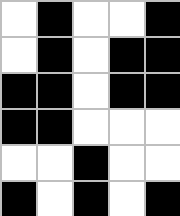[["white", "black", "white", "white", "black"], ["white", "black", "white", "black", "black"], ["black", "black", "white", "black", "black"], ["black", "black", "white", "white", "white"], ["white", "white", "black", "white", "white"], ["black", "white", "black", "white", "black"]]